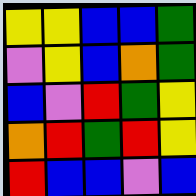[["yellow", "yellow", "blue", "blue", "green"], ["violet", "yellow", "blue", "orange", "green"], ["blue", "violet", "red", "green", "yellow"], ["orange", "red", "green", "red", "yellow"], ["red", "blue", "blue", "violet", "blue"]]